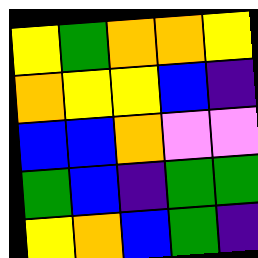[["yellow", "green", "orange", "orange", "yellow"], ["orange", "yellow", "yellow", "blue", "indigo"], ["blue", "blue", "orange", "violet", "violet"], ["green", "blue", "indigo", "green", "green"], ["yellow", "orange", "blue", "green", "indigo"]]